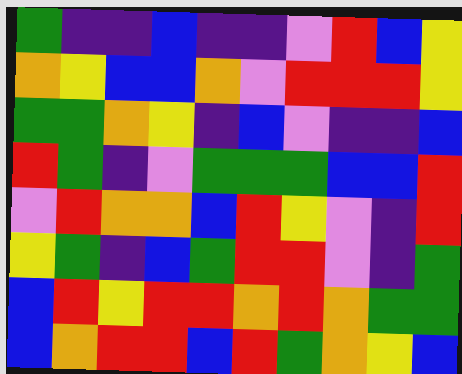[["green", "indigo", "indigo", "blue", "indigo", "indigo", "violet", "red", "blue", "yellow"], ["orange", "yellow", "blue", "blue", "orange", "violet", "red", "red", "red", "yellow"], ["green", "green", "orange", "yellow", "indigo", "blue", "violet", "indigo", "indigo", "blue"], ["red", "green", "indigo", "violet", "green", "green", "green", "blue", "blue", "red"], ["violet", "red", "orange", "orange", "blue", "red", "yellow", "violet", "indigo", "red"], ["yellow", "green", "indigo", "blue", "green", "red", "red", "violet", "indigo", "green"], ["blue", "red", "yellow", "red", "red", "orange", "red", "orange", "green", "green"], ["blue", "orange", "red", "red", "blue", "red", "green", "orange", "yellow", "blue"]]